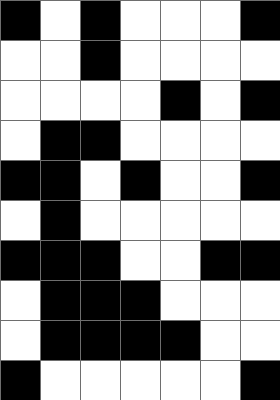[["black", "white", "black", "white", "white", "white", "black"], ["white", "white", "black", "white", "white", "white", "white"], ["white", "white", "white", "white", "black", "white", "black"], ["white", "black", "black", "white", "white", "white", "white"], ["black", "black", "white", "black", "white", "white", "black"], ["white", "black", "white", "white", "white", "white", "white"], ["black", "black", "black", "white", "white", "black", "black"], ["white", "black", "black", "black", "white", "white", "white"], ["white", "black", "black", "black", "black", "white", "white"], ["black", "white", "white", "white", "white", "white", "black"]]